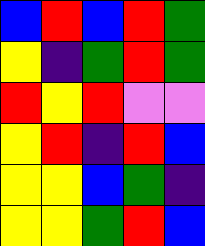[["blue", "red", "blue", "red", "green"], ["yellow", "indigo", "green", "red", "green"], ["red", "yellow", "red", "violet", "violet"], ["yellow", "red", "indigo", "red", "blue"], ["yellow", "yellow", "blue", "green", "indigo"], ["yellow", "yellow", "green", "red", "blue"]]